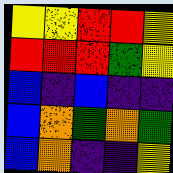[["yellow", "yellow", "red", "red", "yellow"], ["red", "red", "red", "green", "yellow"], ["blue", "indigo", "blue", "indigo", "indigo"], ["blue", "orange", "green", "orange", "green"], ["blue", "orange", "indigo", "indigo", "yellow"]]